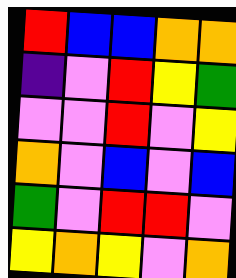[["red", "blue", "blue", "orange", "orange"], ["indigo", "violet", "red", "yellow", "green"], ["violet", "violet", "red", "violet", "yellow"], ["orange", "violet", "blue", "violet", "blue"], ["green", "violet", "red", "red", "violet"], ["yellow", "orange", "yellow", "violet", "orange"]]